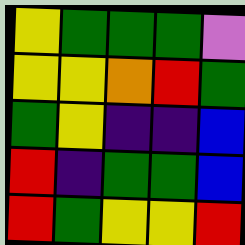[["yellow", "green", "green", "green", "violet"], ["yellow", "yellow", "orange", "red", "green"], ["green", "yellow", "indigo", "indigo", "blue"], ["red", "indigo", "green", "green", "blue"], ["red", "green", "yellow", "yellow", "red"]]